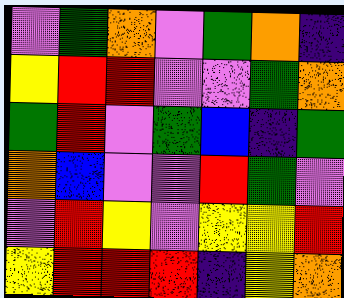[["violet", "green", "orange", "violet", "green", "orange", "indigo"], ["yellow", "red", "red", "violet", "violet", "green", "orange"], ["green", "red", "violet", "green", "blue", "indigo", "green"], ["orange", "blue", "violet", "violet", "red", "green", "violet"], ["violet", "red", "yellow", "violet", "yellow", "yellow", "red"], ["yellow", "red", "red", "red", "indigo", "yellow", "orange"]]